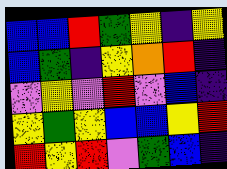[["blue", "blue", "red", "green", "yellow", "indigo", "yellow"], ["blue", "green", "indigo", "yellow", "orange", "red", "indigo"], ["violet", "yellow", "violet", "red", "violet", "blue", "indigo"], ["yellow", "green", "yellow", "blue", "blue", "yellow", "red"], ["red", "yellow", "red", "violet", "green", "blue", "indigo"]]